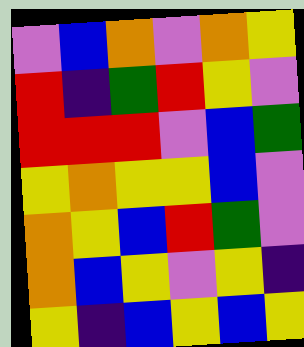[["violet", "blue", "orange", "violet", "orange", "yellow"], ["red", "indigo", "green", "red", "yellow", "violet"], ["red", "red", "red", "violet", "blue", "green"], ["yellow", "orange", "yellow", "yellow", "blue", "violet"], ["orange", "yellow", "blue", "red", "green", "violet"], ["orange", "blue", "yellow", "violet", "yellow", "indigo"], ["yellow", "indigo", "blue", "yellow", "blue", "yellow"]]